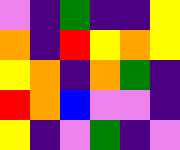[["violet", "indigo", "green", "indigo", "indigo", "yellow"], ["orange", "indigo", "red", "yellow", "orange", "yellow"], ["yellow", "orange", "indigo", "orange", "green", "indigo"], ["red", "orange", "blue", "violet", "violet", "indigo"], ["yellow", "indigo", "violet", "green", "indigo", "violet"]]